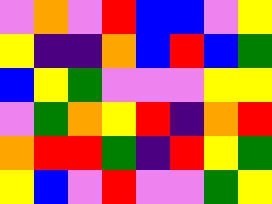[["violet", "orange", "violet", "red", "blue", "blue", "violet", "yellow"], ["yellow", "indigo", "indigo", "orange", "blue", "red", "blue", "green"], ["blue", "yellow", "green", "violet", "violet", "violet", "yellow", "yellow"], ["violet", "green", "orange", "yellow", "red", "indigo", "orange", "red"], ["orange", "red", "red", "green", "indigo", "red", "yellow", "green"], ["yellow", "blue", "violet", "red", "violet", "violet", "green", "yellow"]]